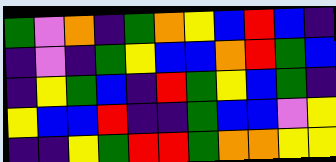[["green", "violet", "orange", "indigo", "green", "orange", "yellow", "blue", "red", "blue", "indigo"], ["indigo", "violet", "indigo", "green", "yellow", "blue", "blue", "orange", "red", "green", "blue"], ["indigo", "yellow", "green", "blue", "indigo", "red", "green", "yellow", "blue", "green", "indigo"], ["yellow", "blue", "blue", "red", "indigo", "indigo", "green", "blue", "blue", "violet", "yellow"], ["indigo", "indigo", "yellow", "green", "red", "red", "green", "orange", "orange", "yellow", "yellow"]]